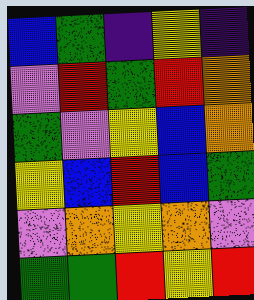[["blue", "green", "indigo", "yellow", "indigo"], ["violet", "red", "green", "red", "orange"], ["green", "violet", "yellow", "blue", "orange"], ["yellow", "blue", "red", "blue", "green"], ["violet", "orange", "yellow", "orange", "violet"], ["green", "green", "red", "yellow", "red"]]